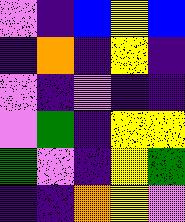[["violet", "indigo", "blue", "yellow", "blue"], ["indigo", "orange", "indigo", "yellow", "indigo"], ["violet", "indigo", "violet", "indigo", "indigo"], ["violet", "green", "indigo", "yellow", "yellow"], ["green", "violet", "indigo", "yellow", "green"], ["indigo", "indigo", "orange", "yellow", "violet"]]